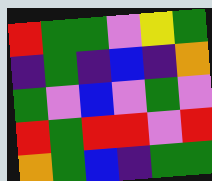[["red", "green", "green", "violet", "yellow", "green"], ["indigo", "green", "indigo", "blue", "indigo", "orange"], ["green", "violet", "blue", "violet", "green", "violet"], ["red", "green", "red", "red", "violet", "red"], ["orange", "green", "blue", "indigo", "green", "green"]]